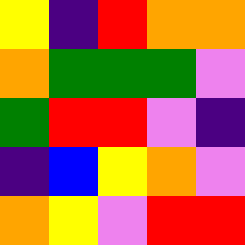[["yellow", "indigo", "red", "orange", "orange"], ["orange", "green", "green", "green", "violet"], ["green", "red", "red", "violet", "indigo"], ["indigo", "blue", "yellow", "orange", "violet"], ["orange", "yellow", "violet", "red", "red"]]